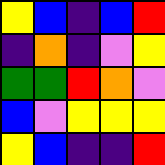[["yellow", "blue", "indigo", "blue", "red"], ["indigo", "orange", "indigo", "violet", "yellow"], ["green", "green", "red", "orange", "violet"], ["blue", "violet", "yellow", "yellow", "yellow"], ["yellow", "blue", "indigo", "indigo", "red"]]